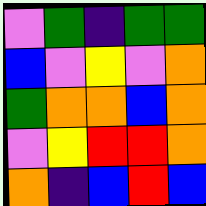[["violet", "green", "indigo", "green", "green"], ["blue", "violet", "yellow", "violet", "orange"], ["green", "orange", "orange", "blue", "orange"], ["violet", "yellow", "red", "red", "orange"], ["orange", "indigo", "blue", "red", "blue"]]